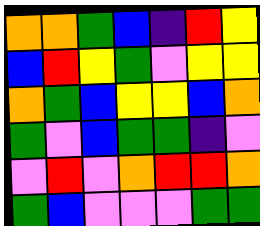[["orange", "orange", "green", "blue", "indigo", "red", "yellow"], ["blue", "red", "yellow", "green", "violet", "yellow", "yellow"], ["orange", "green", "blue", "yellow", "yellow", "blue", "orange"], ["green", "violet", "blue", "green", "green", "indigo", "violet"], ["violet", "red", "violet", "orange", "red", "red", "orange"], ["green", "blue", "violet", "violet", "violet", "green", "green"]]